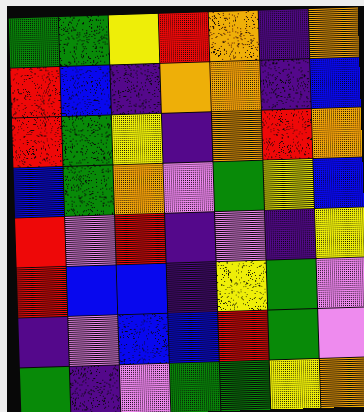[["green", "green", "yellow", "red", "orange", "indigo", "orange"], ["red", "blue", "indigo", "orange", "orange", "indigo", "blue"], ["red", "green", "yellow", "indigo", "orange", "red", "orange"], ["blue", "green", "orange", "violet", "green", "yellow", "blue"], ["red", "violet", "red", "indigo", "violet", "indigo", "yellow"], ["red", "blue", "blue", "indigo", "yellow", "green", "violet"], ["indigo", "violet", "blue", "blue", "red", "green", "violet"], ["green", "indigo", "violet", "green", "green", "yellow", "orange"]]